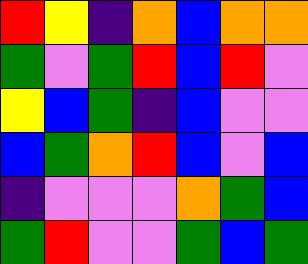[["red", "yellow", "indigo", "orange", "blue", "orange", "orange"], ["green", "violet", "green", "red", "blue", "red", "violet"], ["yellow", "blue", "green", "indigo", "blue", "violet", "violet"], ["blue", "green", "orange", "red", "blue", "violet", "blue"], ["indigo", "violet", "violet", "violet", "orange", "green", "blue"], ["green", "red", "violet", "violet", "green", "blue", "green"]]